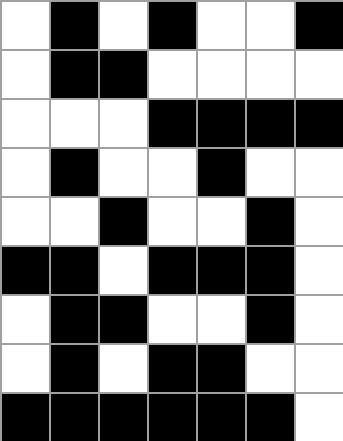[["white", "black", "white", "black", "white", "white", "black"], ["white", "black", "black", "white", "white", "white", "white"], ["white", "white", "white", "black", "black", "black", "black"], ["white", "black", "white", "white", "black", "white", "white"], ["white", "white", "black", "white", "white", "black", "white"], ["black", "black", "white", "black", "black", "black", "white"], ["white", "black", "black", "white", "white", "black", "white"], ["white", "black", "white", "black", "black", "white", "white"], ["black", "black", "black", "black", "black", "black", "white"]]